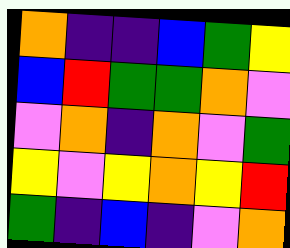[["orange", "indigo", "indigo", "blue", "green", "yellow"], ["blue", "red", "green", "green", "orange", "violet"], ["violet", "orange", "indigo", "orange", "violet", "green"], ["yellow", "violet", "yellow", "orange", "yellow", "red"], ["green", "indigo", "blue", "indigo", "violet", "orange"]]